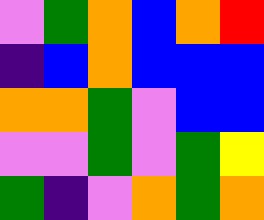[["violet", "green", "orange", "blue", "orange", "red"], ["indigo", "blue", "orange", "blue", "blue", "blue"], ["orange", "orange", "green", "violet", "blue", "blue"], ["violet", "violet", "green", "violet", "green", "yellow"], ["green", "indigo", "violet", "orange", "green", "orange"]]